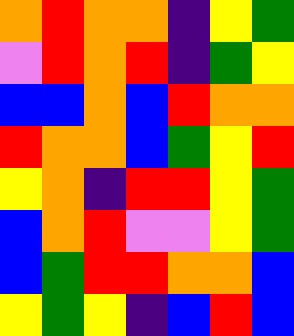[["orange", "red", "orange", "orange", "indigo", "yellow", "green"], ["violet", "red", "orange", "red", "indigo", "green", "yellow"], ["blue", "blue", "orange", "blue", "red", "orange", "orange"], ["red", "orange", "orange", "blue", "green", "yellow", "red"], ["yellow", "orange", "indigo", "red", "red", "yellow", "green"], ["blue", "orange", "red", "violet", "violet", "yellow", "green"], ["blue", "green", "red", "red", "orange", "orange", "blue"], ["yellow", "green", "yellow", "indigo", "blue", "red", "blue"]]